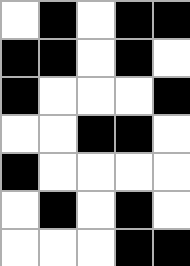[["white", "black", "white", "black", "black"], ["black", "black", "white", "black", "white"], ["black", "white", "white", "white", "black"], ["white", "white", "black", "black", "white"], ["black", "white", "white", "white", "white"], ["white", "black", "white", "black", "white"], ["white", "white", "white", "black", "black"]]